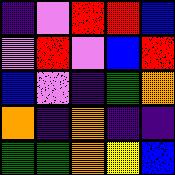[["indigo", "violet", "red", "red", "blue"], ["violet", "red", "violet", "blue", "red"], ["blue", "violet", "indigo", "green", "orange"], ["orange", "indigo", "orange", "indigo", "indigo"], ["green", "green", "orange", "yellow", "blue"]]